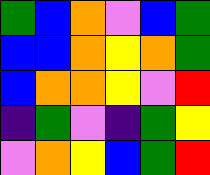[["green", "blue", "orange", "violet", "blue", "green"], ["blue", "blue", "orange", "yellow", "orange", "green"], ["blue", "orange", "orange", "yellow", "violet", "red"], ["indigo", "green", "violet", "indigo", "green", "yellow"], ["violet", "orange", "yellow", "blue", "green", "red"]]